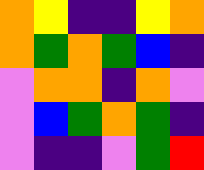[["orange", "yellow", "indigo", "indigo", "yellow", "orange"], ["orange", "green", "orange", "green", "blue", "indigo"], ["violet", "orange", "orange", "indigo", "orange", "violet"], ["violet", "blue", "green", "orange", "green", "indigo"], ["violet", "indigo", "indigo", "violet", "green", "red"]]